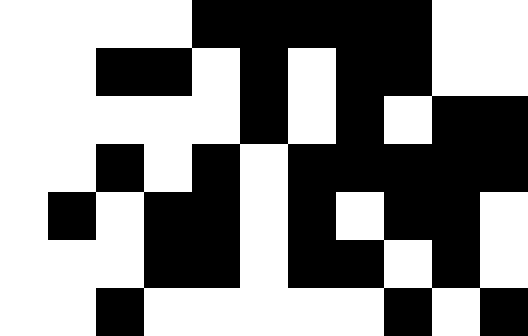[["white", "white", "white", "white", "black", "black", "black", "black", "black", "white", "white"], ["white", "white", "black", "black", "white", "black", "white", "black", "black", "white", "white"], ["white", "white", "white", "white", "white", "black", "white", "black", "white", "black", "black"], ["white", "white", "black", "white", "black", "white", "black", "black", "black", "black", "black"], ["white", "black", "white", "black", "black", "white", "black", "white", "black", "black", "white"], ["white", "white", "white", "black", "black", "white", "black", "black", "white", "black", "white"], ["white", "white", "black", "white", "white", "white", "white", "white", "black", "white", "black"]]